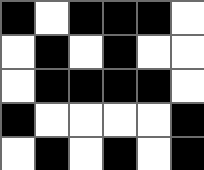[["black", "white", "black", "black", "black", "white"], ["white", "black", "white", "black", "white", "white"], ["white", "black", "black", "black", "black", "white"], ["black", "white", "white", "white", "white", "black"], ["white", "black", "white", "black", "white", "black"]]